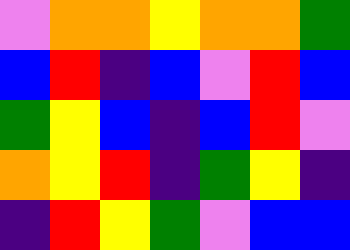[["violet", "orange", "orange", "yellow", "orange", "orange", "green"], ["blue", "red", "indigo", "blue", "violet", "red", "blue"], ["green", "yellow", "blue", "indigo", "blue", "red", "violet"], ["orange", "yellow", "red", "indigo", "green", "yellow", "indigo"], ["indigo", "red", "yellow", "green", "violet", "blue", "blue"]]